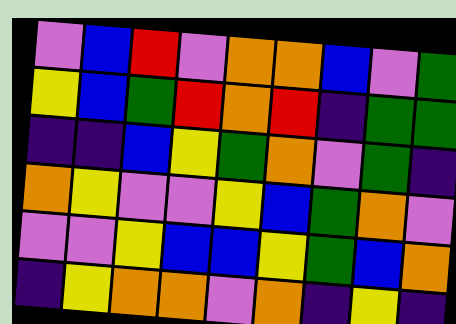[["violet", "blue", "red", "violet", "orange", "orange", "blue", "violet", "green"], ["yellow", "blue", "green", "red", "orange", "red", "indigo", "green", "green"], ["indigo", "indigo", "blue", "yellow", "green", "orange", "violet", "green", "indigo"], ["orange", "yellow", "violet", "violet", "yellow", "blue", "green", "orange", "violet"], ["violet", "violet", "yellow", "blue", "blue", "yellow", "green", "blue", "orange"], ["indigo", "yellow", "orange", "orange", "violet", "orange", "indigo", "yellow", "indigo"]]